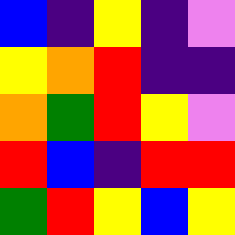[["blue", "indigo", "yellow", "indigo", "violet"], ["yellow", "orange", "red", "indigo", "indigo"], ["orange", "green", "red", "yellow", "violet"], ["red", "blue", "indigo", "red", "red"], ["green", "red", "yellow", "blue", "yellow"]]